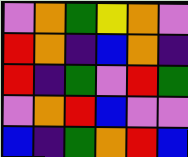[["violet", "orange", "green", "yellow", "orange", "violet"], ["red", "orange", "indigo", "blue", "orange", "indigo"], ["red", "indigo", "green", "violet", "red", "green"], ["violet", "orange", "red", "blue", "violet", "violet"], ["blue", "indigo", "green", "orange", "red", "blue"]]